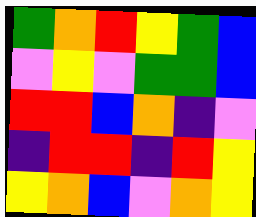[["green", "orange", "red", "yellow", "green", "blue"], ["violet", "yellow", "violet", "green", "green", "blue"], ["red", "red", "blue", "orange", "indigo", "violet"], ["indigo", "red", "red", "indigo", "red", "yellow"], ["yellow", "orange", "blue", "violet", "orange", "yellow"]]